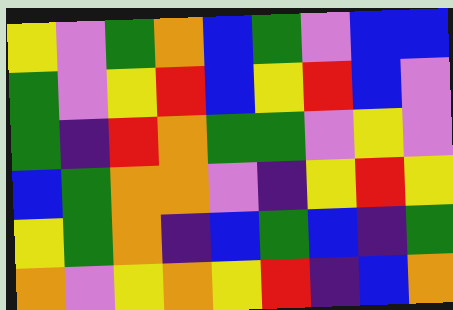[["yellow", "violet", "green", "orange", "blue", "green", "violet", "blue", "blue"], ["green", "violet", "yellow", "red", "blue", "yellow", "red", "blue", "violet"], ["green", "indigo", "red", "orange", "green", "green", "violet", "yellow", "violet"], ["blue", "green", "orange", "orange", "violet", "indigo", "yellow", "red", "yellow"], ["yellow", "green", "orange", "indigo", "blue", "green", "blue", "indigo", "green"], ["orange", "violet", "yellow", "orange", "yellow", "red", "indigo", "blue", "orange"]]